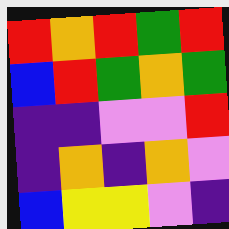[["red", "orange", "red", "green", "red"], ["blue", "red", "green", "orange", "green"], ["indigo", "indigo", "violet", "violet", "red"], ["indigo", "orange", "indigo", "orange", "violet"], ["blue", "yellow", "yellow", "violet", "indigo"]]